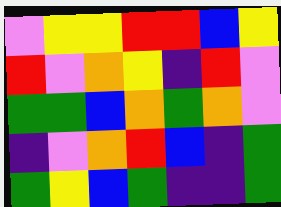[["violet", "yellow", "yellow", "red", "red", "blue", "yellow"], ["red", "violet", "orange", "yellow", "indigo", "red", "violet"], ["green", "green", "blue", "orange", "green", "orange", "violet"], ["indigo", "violet", "orange", "red", "blue", "indigo", "green"], ["green", "yellow", "blue", "green", "indigo", "indigo", "green"]]